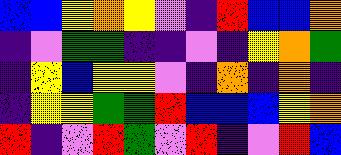[["blue", "blue", "yellow", "orange", "yellow", "violet", "indigo", "red", "blue", "blue", "orange"], ["indigo", "violet", "green", "green", "indigo", "indigo", "violet", "indigo", "yellow", "orange", "green"], ["indigo", "yellow", "blue", "yellow", "yellow", "violet", "indigo", "orange", "indigo", "orange", "indigo"], ["indigo", "yellow", "yellow", "green", "green", "red", "blue", "blue", "blue", "yellow", "orange"], ["red", "indigo", "violet", "red", "green", "violet", "red", "indigo", "violet", "red", "blue"]]